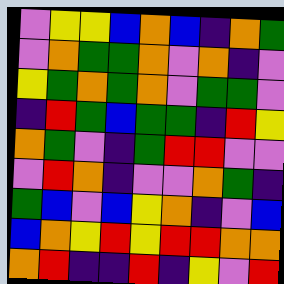[["violet", "yellow", "yellow", "blue", "orange", "blue", "indigo", "orange", "green"], ["violet", "orange", "green", "green", "orange", "violet", "orange", "indigo", "violet"], ["yellow", "green", "orange", "green", "orange", "violet", "green", "green", "violet"], ["indigo", "red", "green", "blue", "green", "green", "indigo", "red", "yellow"], ["orange", "green", "violet", "indigo", "green", "red", "red", "violet", "violet"], ["violet", "red", "orange", "indigo", "violet", "violet", "orange", "green", "indigo"], ["green", "blue", "violet", "blue", "yellow", "orange", "indigo", "violet", "blue"], ["blue", "orange", "yellow", "red", "yellow", "red", "red", "orange", "orange"], ["orange", "red", "indigo", "indigo", "red", "indigo", "yellow", "violet", "red"]]